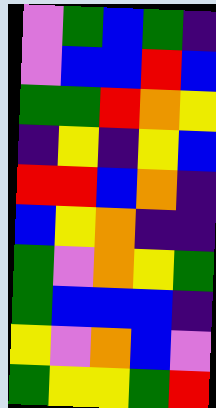[["violet", "green", "blue", "green", "indigo"], ["violet", "blue", "blue", "red", "blue"], ["green", "green", "red", "orange", "yellow"], ["indigo", "yellow", "indigo", "yellow", "blue"], ["red", "red", "blue", "orange", "indigo"], ["blue", "yellow", "orange", "indigo", "indigo"], ["green", "violet", "orange", "yellow", "green"], ["green", "blue", "blue", "blue", "indigo"], ["yellow", "violet", "orange", "blue", "violet"], ["green", "yellow", "yellow", "green", "red"]]